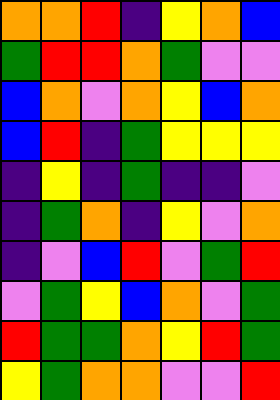[["orange", "orange", "red", "indigo", "yellow", "orange", "blue"], ["green", "red", "red", "orange", "green", "violet", "violet"], ["blue", "orange", "violet", "orange", "yellow", "blue", "orange"], ["blue", "red", "indigo", "green", "yellow", "yellow", "yellow"], ["indigo", "yellow", "indigo", "green", "indigo", "indigo", "violet"], ["indigo", "green", "orange", "indigo", "yellow", "violet", "orange"], ["indigo", "violet", "blue", "red", "violet", "green", "red"], ["violet", "green", "yellow", "blue", "orange", "violet", "green"], ["red", "green", "green", "orange", "yellow", "red", "green"], ["yellow", "green", "orange", "orange", "violet", "violet", "red"]]